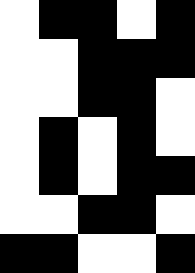[["white", "black", "black", "white", "black"], ["white", "white", "black", "black", "black"], ["white", "white", "black", "black", "white"], ["white", "black", "white", "black", "white"], ["white", "black", "white", "black", "black"], ["white", "white", "black", "black", "white"], ["black", "black", "white", "white", "black"]]